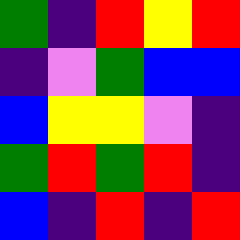[["green", "indigo", "red", "yellow", "red"], ["indigo", "violet", "green", "blue", "blue"], ["blue", "yellow", "yellow", "violet", "indigo"], ["green", "red", "green", "red", "indigo"], ["blue", "indigo", "red", "indigo", "red"]]